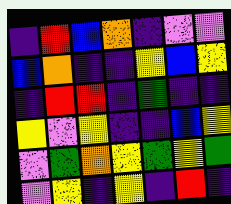[["indigo", "red", "blue", "orange", "indigo", "violet", "violet"], ["blue", "orange", "indigo", "indigo", "yellow", "blue", "yellow"], ["indigo", "red", "red", "indigo", "green", "indigo", "indigo"], ["yellow", "violet", "yellow", "indigo", "indigo", "blue", "yellow"], ["violet", "green", "orange", "yellow", "green", "yellow", "green"], ["violet", "yellow", "indigo", "yellow", "indigo", "red", "indigo"]]